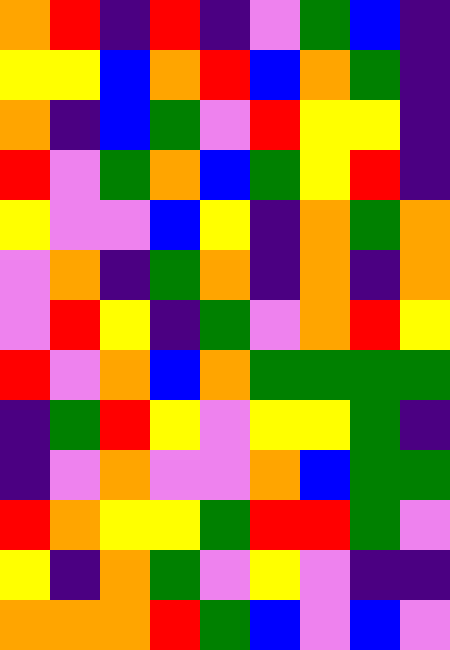[["orange", "red", "indigo", "red", "indigo", "violet", "green", "blue", "indigo"], ["yellow", "yellow", "blue", "orange", "red", "blue", "orange", "green", "indigo"], ["orange", "indigo", "blue", "green", "violet", "red", "yellow", "yellow", "indigo"], ["red", "violet", "green", "orange", "blue", "green", "yellow", "red", "indigo"], ["yellow", "violet", "violet", "blue", "yellow", "indigo", "orange", "green", "orange"], ["violet", "orange", "indigo", "green", "orange", "indigo", "orange", "indigo", "orange"], ["violet", "red", "yellow", "indigo", "green", "violet", "orange", "red", "yellow"], ["red", "violet", "orange", "blue", "orange", "green", "green", "green", "green"], ["indigo", "green", "red", "yellow", "violet", "yellow", "yellow", "green", "indigo"], ["indigo", "violet", "orange", "violet", "violet", "orange", "blue", "green", "green"], ["red", "orange", "yellow", "yellow", "green", "red", "red", "green", "violet"], ["yellow", "indigo", "orange", "green", "violet", "yellow", "violet", "indigo", "indigo"], ["orange", "orange", "orange", "red", "green", "blue", "violet", "blue", "violet"]]